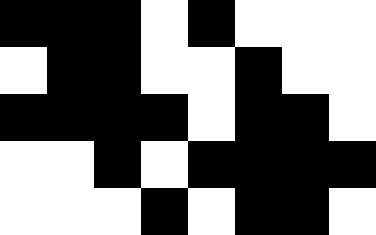[["black", "black", "black", "white", "black", "white", "white", "white"], ["white", "black", "black", "white", "white", "black", "white", "white"], ["black", "black", "black", "black", "white", "black", "black", "white"], ["white", "white", "black", "white", "black", "black", "black", "black"], ["white", "white", "white", "black", "white", "black", "black", "white"]]